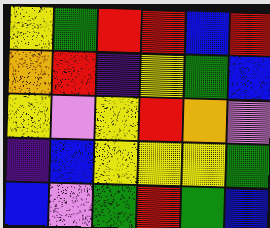[["yellow", "green", "red", "red", "blue", "red"], ["orange", "red", "indigo", "yellow", "green", "blue"], ["yellow", "violet", "yellow", "red", "orange", "violet"], ["indigo", "blue", "yellow", "yellow", "yellow", "green"], ["blue", "violet", "green", "red", "green", "blue"]]